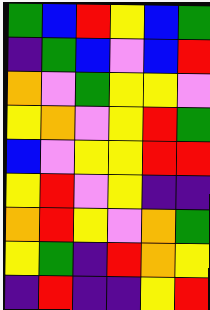[["green", "blue", "red", "yellow", "blue", "green"], ["indigo", "green", "blue", "violet", "blue", "red"], ["orange", "violet", "green", "yellow", "yellow", "violet"], ["yellow", "orange", "violet", "yellow", "red", "green"], ["blue", "violet", "yellow", "yellow", "red", "red"], ["yellow", "red", "violet", "yellow", "indigo", "indigo"], ["orange", "red", "yellow", "violet", "orange", "green"], ["yellow", "green", "indigo", "red", "orange", "yellow"], ["indigo", "red", "indigo", "indigo", "yellow", "red"]]